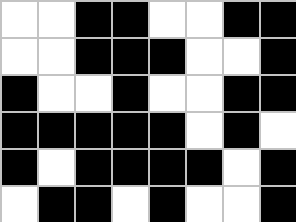[["white", "white", "black", "black", "white", "white", "black", "black"], ["white", "white", "black", "black", "black", "white", "white", "black"], ["black", "white", "white", "black", "white", "white", "black", "black"], ["black", "black", "black", "black", "black", "white", "black", "white"], ["black", "white", "black", "black", "black", "black", "white", "black"], ["white", "black", "black", "white", "black", "white", "white", "black"]]